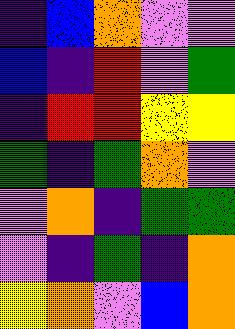[["indigo", "blue", "orange", "violet", "violet"], ["blue", "indigo", "red", "violet", "green"], ["indigo", "red", "red", "yellow", "yellow"], ["green", "indigo", "green", "orange", "violet"], ["violet", "orange", "indigo", "green", "green"], ["violet", "indigo", "green", "indigo", "orange"], ["yellow", "orange", "violet", "blue", "orange"]]